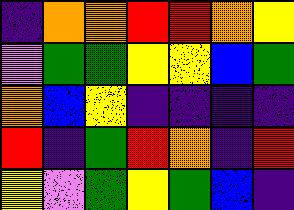[["indigo", "orange", "orange", "red", "red", "orange", "yellow"], ["violet", "green", "green", "yellow", "yellow", "blue", "green"], ["orange", "blue", "yellow", "indigo", "indigo", "indigo", "indigo"], ["red", "indigo", "green", "red", "orange", "indigo", "red"], ["yellow", "violet", "green", "yellow", "green", "blue", "indigo"]]